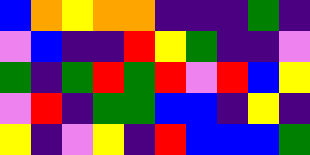[["blue", "orange", "yellow", "orange", "orange", "indigo", "indigo", "indigo", "green", "indigo"], ["violet", "blue", "indigo", "indigo", "red", "yellow", "green", "indigo", "indigo", "violet"], ["green", "indigo", "green", "red", "green", "red", "violet", "red", "blue", "yellow"], ["violet", "red", "indigo", "green", "green", "blue", "blue", "indigo", "yellow", "indigo"], ["yellow", "indigo", "violet", "yellow", "indigo", "red", "blue", "blue", "blue", "green"]]